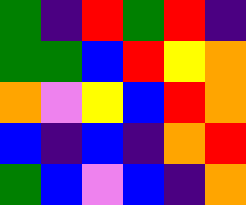[["green", "indigo", "red", "green", "red", "indigo"], ["green", "green", "blue", "red", "yellow", "orange"], ["orange", "violet", "yellow", "blue", "red", "orange"], ["blue", "indigo", "blue", "indigo", "orange", "red"], ["green", "blue", "violet", "blue", "indigo", "orange"]]